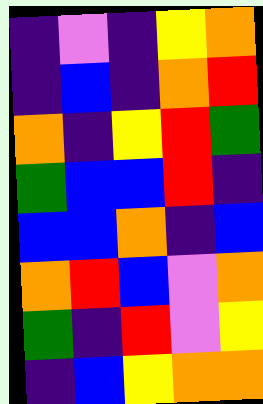[["indigo", "violet", "indigo", "yellow", "orange"], ["indigo", "blue", "indigo", "orange", "red"], ["orange", "indigo", "yellow", "red", "green"], ["green", "blue", "blue", "red", "indigo"], ["blue", "blue", "orange", "indigo", "blue"], ["orange", "red", "blue", "violet", "orange"], ["green", "indigo", "red", "violet", "yellow"], ["indigo", "blue", "yellow", "orange", "orange"]]